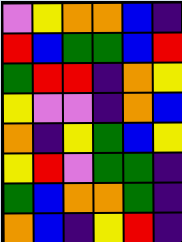[["violet", "yellow", "orange", "orange", "blue", "indigo"], ["red", "blue", "green", "green", "blue", "red"], ["green", "red", "red", "indigo", "orange", "yellow"], ["yellow", "violet", "violet", "indigo", "orange", "blue"], ["orange", "indigo", "yellow", "green", "blue", "yellow"], ["yellow", "red", "violet", "green", "green", "indigo"], ["green", "blue", "orange", "orange", "green", "indigo"], ["orange", "blue", "indigo", "yellow", "red", "indigo"]]